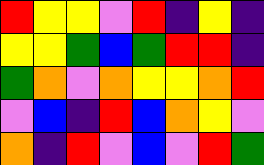[["red", "yellow", "yellow", "violet", "red", "indigo", "yellow", "indigo"], ["yellow", "yellow", "green", "blue", "green", "red", "red", "indigo"], ["green", "orange", "violet", "orange", "yellow", "yellow", "orange", "red"], ["violet", "blue", "indigo", "red", "blue", "orange", "yellow", "violet"], ["orange", "indigo", "red", "violet", "blue", "violet", "red", "green"]]